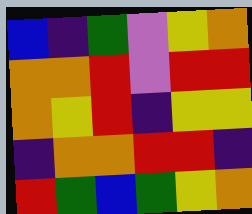[["blue", "indigo", "green", "violet", "yellow", "orange"], ["orange", "orange", "red", "violet", "red", "red"], ["orange", "yellow", "red", "indigo", "yellow", "yellow"], ["indigo", "orange", "orange", "red", "red", "indigo"], ["red", "green", "blue", "green", "yellow", "orange"]]